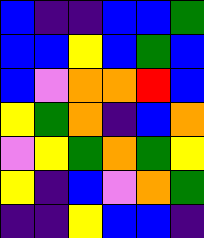[["blue", "indigo", "indigo", "blue", "blue", "green"], ["blue", "blue", "yellow", "blue", "green", "blue"], ["blue", "violet", "orange", "orange", "red", "blue"], ["yellow", "green", "orange", "indigo", "blue", "orange"], ["violet", "yellow", "green", "orange", "green", "yellow"], ["yellow", "indigo", "blue", "violet", "orange", "green"], ["indigo", "indigo", "yellow", "blue", "blue", "indigo"]]